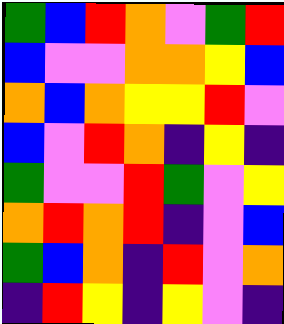[["green", "blue", "red", "orange", "violet", "green", "red"], ["blue", "violet", "violet", "orange", "orange", "yellow", "blue"], ["orange", "blue", "orange", "yellow", "yellow", "red", "violet"], ["blue", "violet", "red", "orange", "indigo", "yellow", "indigo"], ["green", "violet", "violet", "red", "green", "violet", "yellow"], ["orange", "red", "orange", "red", "indigo", "violet", "blue"], ["green", "blue", "orange", "indigo", "red", "violet", "orange"], ["indigo", "red", "yellow", "indigo", "yellow", "violet", "indigo"]]